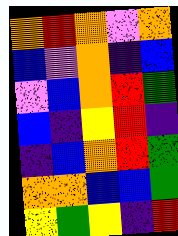[["orange", "red", "orange", "violet", "orange"], ["blue", "violet", "orange", "indigo", "blue"], ["violet", "blue", "orange", "red", "green"], ["blue", "indigo", "yellow", "red", "indigo"], ["indigo", "blue", "orange", "red", "green"], ["orange", "orange", "blue", "blue", "green"], ["yellow", "green", "yellow", "indigo", "red"]]